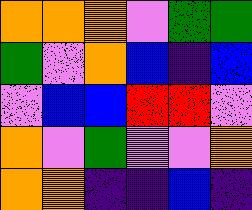[["orange", "orange", "orange", "violet", "green", "green"], ["green", "violet", "orange", "blue", "indigo", "blue"], ["violet", "blue", "blue", "red", "red", "violet"], ["orange", "violet", "green", "violet", "violet", "orange"], ["orange", "orange", "indigo", "indigo", "blue", "indigo"]]